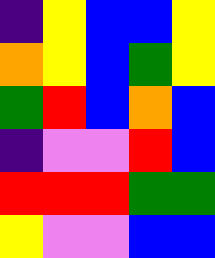[["indigo", "yellow", "blue", "blue", "yellow"], ["orange", "yellow", "blue", "green", "yellow"], ["green", "red", "blue", "orange", "blue"], ["indigo", "violet", "violet", "red", "blue"], ["red", "red", "red", "green", "green"], ["yellow", "violet", "violet", "blue", "blue"]]